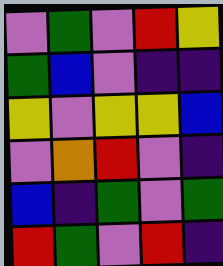[["violet", "green", "violet", "red", "yellow"], ["green", "blue", "violet", "indigo", "indigo"], ["yellow", "violet", "yellow", "yellow", "blue"], ["violet", "orange", "red", "violet", "indigo"], ["blue", "indigo", "green", "violet", "green"], ["red", "green", "violet", "red", "indigo"]]